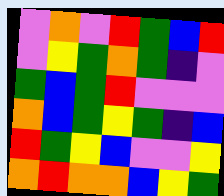[["violet", "orange", "violet", "red", "green", "blue", "red"], ["violet", "yellow", "green", "orange", "green", "indigo", "violet"], ["green", "blue", "green", "red", "violet", "violet", "violet"], ["orange", "blue", "green", "yellow", "green", "indigo", "blue"], ["red", "green", "yellow", "blue", "violet", "violet", "yellow"], ["orange", "red", "orange", "orange", "blue", "yellow", "green"]]